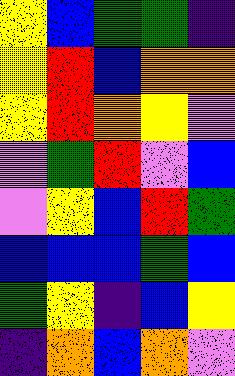[["yellow", "blue", "green", "green", "indigo"], ["yellow", "red", "blue", "orange", "orange"], ["yellow", "red", "orange", "yellow", "violet"], ["violet", "green", "red", "violet", "blue"], ["violet", "yellow", "blue", "red", "green"], ["blue", "blue", "blue", "green", "blue"], ["green", "yellow", "indigo", "blue", "yellow"], ["indigo", "orange", "blue", "orange", "violet"]]